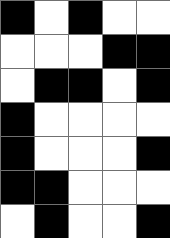[["black", "white", "black", "white", "white"], ["white", "white", "white", "black", "black"], ["white", "black", "black", "white", "black"], ["black", "white", "white", "white", "white"], ["black", "white", "white", "white", "black"], ["black", "black", "white", "white", "white"], ["white", "black", "white", "white", "black"]]